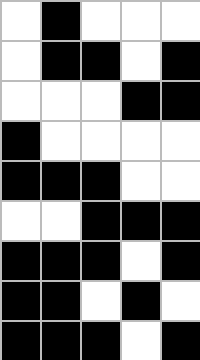[["white", "black", "white", "white", "white"], ["white", "black", "black", "white", "black"], ["white", "white", "white", "black", "black"], ["black", "white", "white", "white", "white"], ["black", "black", "black", "white", "white"], ["white", "white", "black", "black", "black"], ["black", "black", "black", "white", "black"], ["black", "black", "white", "black", "white"], ["black", "black", "black", "white", "black"]]